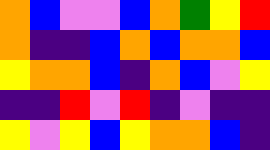[["orange", "blue", "violet", "violet", "blue", "orange", "green", "yellow", "red"], ["orange", "indigo", "indigo", "blue", "orange", "blue", "orange", "orange", "blue"], ["yellow", "orange", "orange", "blue", "indigo", "orange", "blue", "violet", "yellow"], ["indigo", "indigo", "red", "violet", "red", "indigo", "violet", "indigo", "indigo"], ["yellow", "violet", "yellow", "blue", "yellow", "orange", "orange", "blue", "indigo"]]